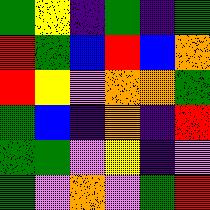[["green", "yellow", "indigo", "green", "indigo", "green"], ["red", "green", "blue", "red", "blue", "orange"], ["red", "yellow", "violet", "orange", "orange", "green"], ["green", "blue", "indigo", "orange", "indigo", "red"], ["green", "green", "violet", "yellow", "indigo", "violet"], ["green", "violet", "orange", "violet", "green", "red"]]